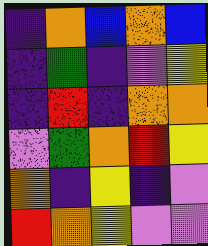[["indigo", "orange", "blue", "orange", "blue"], ["indigo", "green", "indigo", "violet", "yellow"], ["indigo", "red", "indigo", "orange", "orange"], ["violet", "green", "orange", "red", "yellow"], ["orange", "indigo", "yellow", "indigo", "violet"], ["red", "orange", "yellow", "violet", "violet"]]